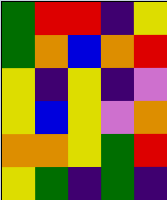[["green", "red", "red", "indigo", "yellow"], ["green", "orange", "blue", "orange", "red"], ["yellow", "indigo", "yellow", "indigo", "violet"], ["yellow", "blue", "yellow", "violet", "orange"], ["orange", "orange", "yellow", "green", "red"], ["yellow", "green", "indigo", "green", "indigo"]]